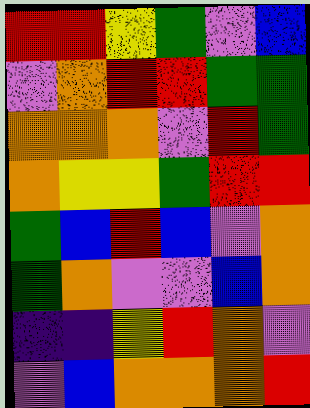[["red", "red", "yellow", "green", "violet", "blue"], ["violet", "orange", "red", "red", "green", "green"], ["orange", "orange", "orange", "violet", "red", "green"], ["orange", "yellow", "yellow", "green", "red", "red"], ["green", "blue", "red", "blue", "violet", "orange"], ["green", "orange", "violet", "violet", "blue", "orange"], ["indigo", "indigo", "yellow", "red", "orange", "violet"], ["violet", "blue", "orange", "orange", "orange", "red"]]